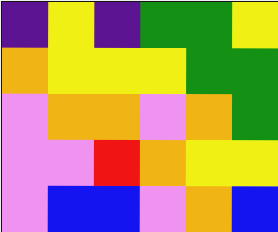[["indigo", "yellow", "indigo", "green", "green", "yellow"], ["orange", "yellow", "yellow", "yellow", "green", "green"], ["violet", "orange", "orange", "violet", "orange", "green"], ["violet", "violet", "red", "orange", "yellow", "yellow"], ["violet", "blue", "blue", "violet", "orange", "blue"]]